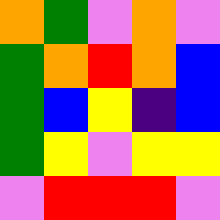[["orange", "green", "violet", "orange", "violet"], ["green", "orange", "red", "orange", "blue"], ["green", "blue", "yellow", "indigo", "blue"], ["green", "yellow", "violet", "yellow", "yellow"], ["violet", "red", "red", "red", "violet"]]